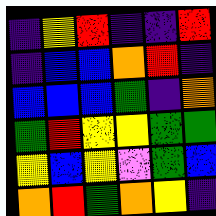[["indigo", "yellow", "red", "indigo", "indigo", "red"], ["indigo", "blue", "blue", "orange", "red", "indigo"], ["blue", "blue", "blue", "green", "indigo", "orange"], ["green", "red", "yellow", "yellow", "green", "green"], ["yellow", "blue", "yellow", "violet", "green", "blue"], ["orange", "red", "green", "orange", "yellow", "indigo"]]